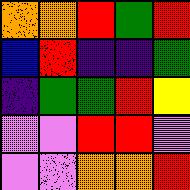[["orange", "orange", "red", "green", "red"], ["blue", "red", "indigo", "indigo", "green"], ["indigo", "green", "green", "red", "yellow"], ["violet", "violet", "red", "red", "violet"], ["violet", "violet", "orange", "orange", "red"]]